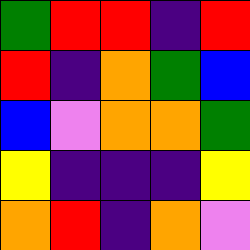[["green", "red", "red", "indigo", "red"], ["red", "indigo", "orange", "green", "blue"], ["blue", "violet", "orange", "orange", "green"], ["yellow", "indigo", "indigo", "indigo", "yellow"], ["orange", "red", "indigo", "orange", "violet"]]